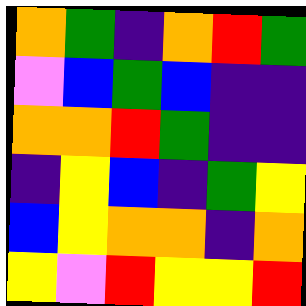[["orange", "green", "indigo", "orange", "red", "green"], ["violet", "blue", "green", "blue", "indigo", "indigo"], ["orange", "orange", "red", "green", "indigo", "indigo"], ["indigo", "yellow", "blue", "indigo", "green", "yellow"], ["blue", "yellow", "orange", "orange", "indigo", "orange"], ["yellow", "violet", "red", "yellow", "yellow", "red"]]